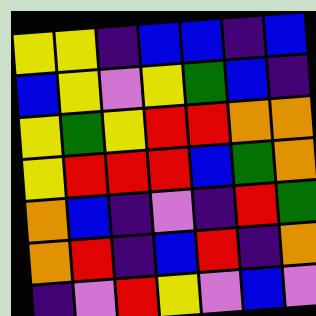[["yellow", "yellow", "indigo", "blue", "blue", "indigo", "blue"], ["blue", "yellow", "violet", "yellow", "green", "blue", "indigo"], ["yellow", "green", "yellow", "red", "red", "orange", "orange"], ["yellow", "red", "red", "red", "blue", "green", "orange"], ["orange", "blue", "indigo", "violet", "indigo", "red", "green"], ["orange", "red", "indigo", "blue", "red", "indigo", "orange"], ["indigo", "violet", "red", "yellow", "violet", "blue", "violet"]]